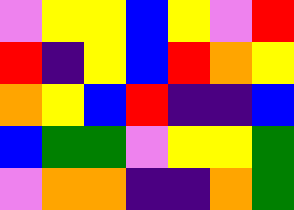[["violet", "yellow", "yellow", "blue", "yellow", "violet", "red"], ["red", "indigo", "yellow", "blue", "red", "orange", "yellow"], ["orange", "yellow", "blue", "red", "indigo", "indigo", "blue"], ["blue", "green", "green", "violet", "yellow", "yellow", "green"], ["violet", "orange", "orange", "indigo", "indigo", "orange", "green"]]